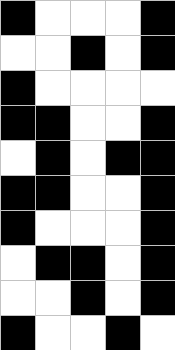[["black", "white", "white", "white", "black"], ["white", "white", "black", "white", "black"], ["black", "white", "white", "white", "white"], ["black", "black", "white", "white", "black"], ["white", "black", "white", "black", "black"], ["black", "black", "white", "white", "black"], ["black", "white", "white", "white", "black"], ["white", "black", "black", "white", "black"], ["white", "white", "black", "white", "black"], ["black", "white", "white", "black", "white"]]